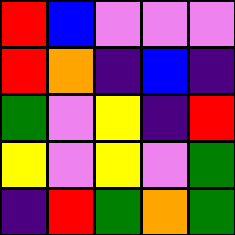[["red", "blue", "violet", "violet", "violet"], ["red", "orange", "indigo", "blue", "indigo"], ["green", "violet", "yellow", "indigo", "red"], ["yellow", "violet", "yellow", "violet", "green"], ["indigo", "red", "green", "orange", "green"]]